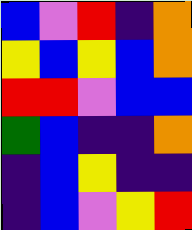[["blue", "violet", "red", "indigo", "orange"], ["yellow", "blue", "yellow", "blue", "orange"], ["red", "red", "violet", "blue", "blue"], ["green", "blue", "indigo", "indigo", "orange"], ["indigo", "blue", "yellow", "indigo", "indigo"], ["indigo", "blue", "violet", "yellow", "red"]]